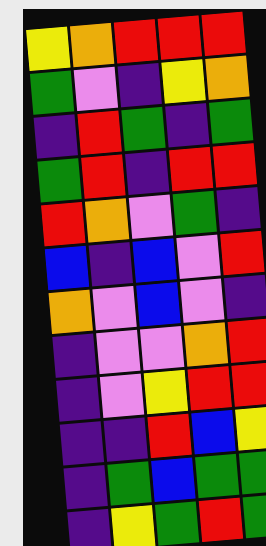[["yellow", "orange", "red", "red", "red"], ["green", "violet", "indigo", "yellow", "orange"], ["indigo", "red", "green", "indigo", "green"], ["green", "red", "indigo", "red", "red"], ["red", "orange", "violet", "green", "indigo"], ["blue", "indigo", "blue", "violet", "red"], ["orange", "violet", "blue", "violet", "indigo"], ["indigo", "violet", "violet", "orange", "red"], ["indigo", "violet", "yellow", "red", "red"], ["indigo", "indigo", "red", "blue", "yellow"], ["indigo", "green", "blue", "green", "green"], ["indigo", "yellow", "green", "red", "green"]]